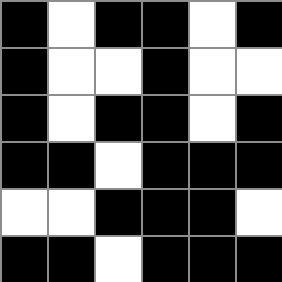[["black", "white", "black", "black", "white", "black"], ["black", "white", "white", "black", "white", "white"], ["black", "white", "black", "black", "white", "black"], ["black", "black", "white", "black", "black", "black"], ["white", "white", "black", "black", "black", "white"], ["black", "black", "white", "black", "black", "black"]]